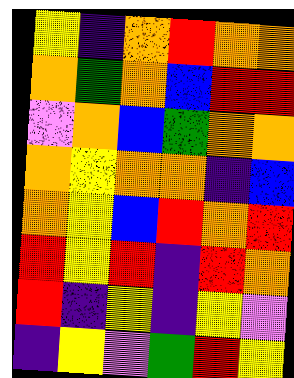[["yellow", "indigo", "orange", "red", "orange", "orange"], ["orange", "green", "orange", "blue", "red", "red"], ["violet", "orange", "blue", "green", "orange", "orange"], ["orange", "yellow", "orange", "orange", "indigo", "blue"], ["orange", "yellow", "blue", "red", "orange", "red"], ["red", "yellow", "red", "indigo", "red", "orange"], ["red", "indigo", "yellow", "indigo", "yellow", "violet"], ["indigo", "yellow", "violet", "green", "red", "yellow"]]